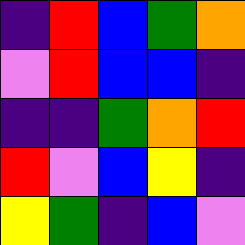[["indigo", "red", "blue", "green", "orange"], ["violet", "red", "blue", "blue", "indigo"], ["indigo", "indigo", "green", "orange", "red"], ["red", "violet", "blue", "yellow", "indigo"], ["yellow", "green", "indigo", "blue", "violet"]]